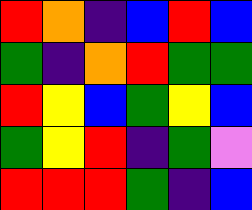[["red", "orange", "indigo", "blue", "red", "blue"], ["green", "indigo", "orange", "red", "green", "green"], ["red", "yellow", "blue", "green", "yellow", "blue"], ["green", "yellow", "red", "indigo", "green", "violet"], ["red", "red", "red", "green", "indigo", "blue"]]